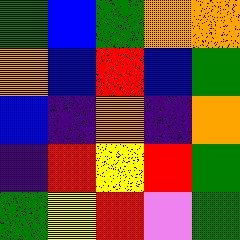[["green", "blue", "green", "orange", "orange"], ["orange", "blue", "red", "blue", "green"], ["blue", "indigo", "orange", "indigo", "orange"], ["indigo", "red", "yellow", "red", "green"], ["green", "yellow", "red", "violet", "green"]]